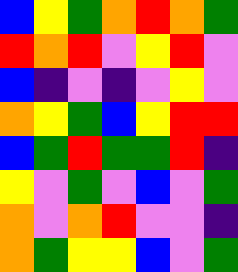[["blue", "yellow", "green", "orange", "red", "orange", "green"], ["red", "orange", "red", "violet", "yellow", "red", "violet"], ["blue", "indigo", "violet", "indigo", "violet", "yellow", "violet"], ["orange", "yellow", "green", "blue", "yellow", "red", "red"], ["blue", "green", "red", "green", "green", "red", "indigo"], ["yellow", "violet", "green", "violet", "blue", "violet", "green"], ["orange", "violet", "orange", "red", "violet", "violet", "indigo"], ["orange", "green", "yellow", "yellow", "blue", "violet", "green"]]